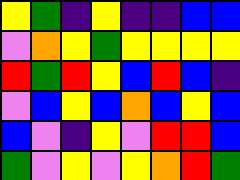[["yellow", "green", "indigo", "yellow", "indigo", "indigo", "blue", "blue"], ["violet", "orange", "yellow", "green", "yellow", "yellow", "yellow", "yellow"], ["red", "green", "red", "yellow", "blue", "red", "blue", "indigo"], ["violet", "blue", "yellow", "blue", "orange", "blue", "yellow", "blue"], ["blue", "violet", "indigo", "yellow", "violet", "red", "red", "blue"], ["green", "violet", "yellow", "violet", "yellow", "orange", "red", "green"]]